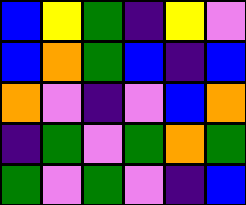[["blue", "yellow", "green", "indigo", "yellow", "violet"], ["blue", "orange", "green", "blue", "indigo", "blue"], ["orange", "violet", "indigo", "violet", "blue", "orange"], ["indigo", "green", "violet", "green", "orange", "green"], ["green", "violet", "green", "violet", "indigo", "blue"]]